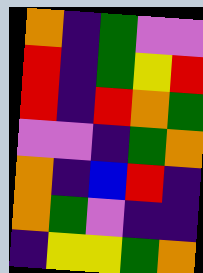[["orange", "indigo", "green", "violet", "violet"], ["red", "indigo", "green", "yellow", "red"], ["red", "indigo", "red", "orange", "green"], ["violet", "violet", "indigo", "green", "orange"], ["orange", "indigo", "blue", "red", "indigo"], ["orange", "green", "violet", "indigo", "indigo"], ["indigo", "yellow", "yellow", "green", "orange"]]